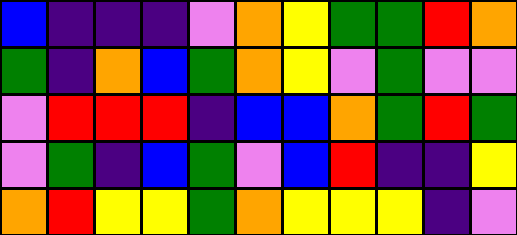[["blue", "indigo", "indigo", "indigo", "violet", "orange", "yellow", "green", "green", "red", "orange"], ["green", "indigo", "orange", "blue", "green", "orange", "yellow", "violet", "green", "violet", "violet"], ["violet", "red", "red", "red", "indigo", "blue", "blue", "orange", "green", "red", "green"], ["violet", "green", "indigo", "blue", "green", "violet", "blue", "red", "indigo", "indigo", "yellow"], ["orange", "red", "yellow", "yellow", "green", "orange", "yellow", "yellow", "yellow", "indigo", "violet"]]